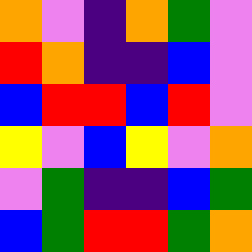[["orange", "violet", "indigo", "orange", "green", "violet"], ["red", "orange", "indigo", "indigo", "blue", "violet"], ["blue", "red", "red", "blue", "red", "violet"], ["yellow", "violet", "blue", "yellow", "violet", "orange"], ["violet", "green", "indigo", "indigo", "blue", "green"], ["blue", "green", "red", "red", "green", "orange"]]